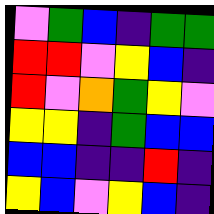[["violet", "green", "blue", "indigo", "green", "green"], ["red", "red", "violet", "yellow", "blue", "indigo"], ["red", "violet", "orange", "green", "yellow", "violet"], ["yellow", "yellow", "indigo", "green", "blue", "blue"], ["blue", "blue", "indigo", "indigo", "red", "indigo"], ["yellow", "blue", "violet", "yellow", "blue", "indigo"]]